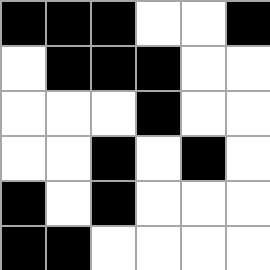[["black", "black", "black", "white", "white", "black"], ["white", "black", "black", "black", "white", "white"], ["white", "white", "white", "black", "white", "white"], ["white", "white", "black", "white", "black", "white"], ["black", "white", "black", "white", "white", "white"], ["black", "black", "white", "white", "white", "white"]]